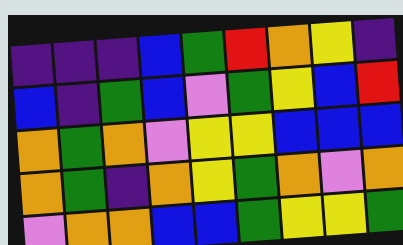[["indigo", "indigo", "indigo", "blue", "green", "red", "orange", "yellow", "indigo"], ["blue", "indigo", "green", "blue", "violet", "green", "yellow", "blue", "red"], ["orange", "green", "orange", "violet", "yellow", "yellow", "blue", "blue", "blue"], ["orange", "green", "indigo", "orange", "yellow", "green", "orange", "violet", "orange"], ["violet", "orange", "orange", "blue", "blue", "green", "yellow", "yellow", "green"]]